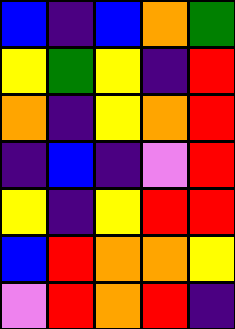[["blue", "indigo", "blue", "orange", "green"], ["yellow", "green", "yellow", "indigo", "red"], ["orange", "indigo", "yellow", "orange", "red"], ["indigo", "blue", "indigo", "violet", "red"], ["yellow", "indigo", "yellow", "red", "red"], ["blue", "red", "orange", "orange", "yellow"], ["violet", "red", "orange", "red", "indigo"]]